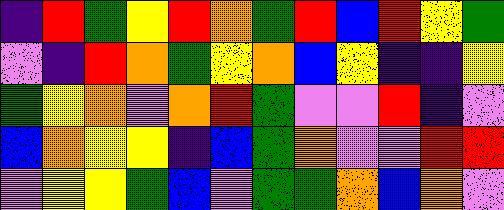[["indigo", "red", "green", "yellow", "red", "orange", "green", "red", "blue", "red", "yellow", "green"], ["violet", "indigo", "red", "orange", "green", "yellow", "orange", "blue", "yellow", "indigo", "indigo", "yellow"], ["green", "yellow", "orange", "violet", "orange", "red", "green", "violet", "violet", "red", "indigo", "violet"], ["blue", "orange", "yellow", "yellow", "indigo", "blue", "green", "orange", "violet", "violet", "red", "red"], ["violet", "yellow", "yellow", "green", "blue", "violet", "green", "green", "orange", "blue", "orange", "violet"]]